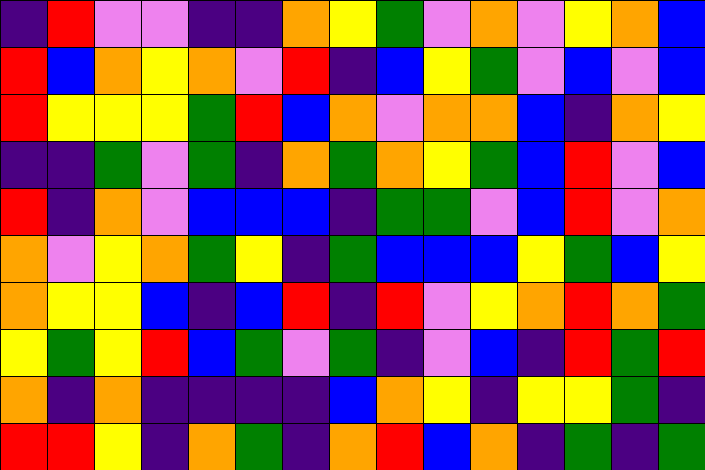[["indigo", "red", "violet", "violet", "indigo", "indigo", "orange", "yellow", "green", "violet", "orange", "violet", "yellow", "orange", "blue"], ["red", "blue", "orange", "yellow", "orange", "violet", "red", "indigo", "blue", "yellow", "green", "violet", "blue", "violet", "blue"], ["red", "yellow", "yellow", "yellow", "green", "red", "blue", "orange", "violet", "orange", "orange", "blue", "indigo", "orange", "yellow"], ["indigo", "indigo", "green", "violet", "green", "indigo", "orange", "green", "orange", "yellow", "green", "blue", "red", "violet", "blue"], ["red", "indigo", "orange", "violet", "blue", "blue", "blue", "indigo", "green", "green", "violet", "blue", "red", "violet", "orange"], ["orange", "violet", "yellow", "orange", "green", "yellow", "indigo", "green", "blue", "blue", "blue", "yellow", "green", "blue", "yellow"], ["orange", "yellow", "yellow", "blue", "indigo", "blue", "red", "indigo", "red", "violet", "yellow", "orange", "red", "orange", "green"], ["yellow", "green", "yellow", "red", "blue", "green", "violet", "green", "indigo", "violet", "blue", "indigo", "red", "green", "red"], ["orange", "indigo", "orange", "indigo", "indigo", "indigo", "indigo", "blue", "orange", "yellow", "indigo", "yellow", "yellow", "green", "indigo"], ["red", "red", "yellow", "indigo", "orange", "green", "indigo", "orange", "red", "blue", "orange", "indigo", "green", "indigo", "green"]]